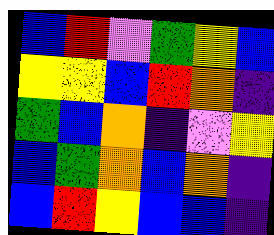[["blue", "red", "violet", "green", "yellow", "blue"], ["yellow", "yellow", "blue", "red", "orange", "indigo"], ["green", "blue", "orange", "indigo", "violet", "yellow"], ["blue", "green", "orange", "blue", "orange", "indigo"], ["blue", "red", "yellow", "blue", "blue", "indigo"]]